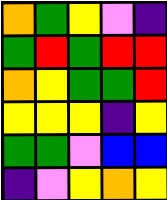[["orange", "green", "yellow", "violet", "indigo"], ["green", "red", "green", "red", "red"], ["orange", "yellow", "green", "green", "red"], ["yellow", "yellow", "yellow", "indigo", "yellow"], ["green", "green", "violet", "blue", "blue"], ["indigo", "violet", "yellow", "orange", "yellow"]]